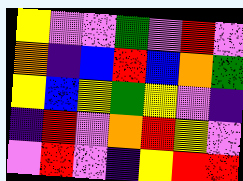[["yellow", "violet", "violet", "green", "violet", "red", "violet"], ["orange", "indigo", "blue", "red", "blue", "orange", "green"], ["yellow", "blue", "yellow", "green", "yellow", "violet", "indigo"], ["indigo", "red", "violet", "orange", "red", "yellow", "violet"], ["violet", "red", "violet", "indigo", "yellow", "red", "red"]]